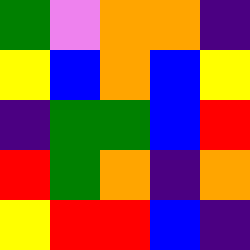[["green", "violet", "orange", "orange", "indigo"], ["yellow", "blue", "orange", "blue", "yellow"], ["indigo", "green", "green", "blue", "red"], ["red", "green", "orange", "indigo", "orange"], ["yellow", "red", "red", "blue", "indigo"]]